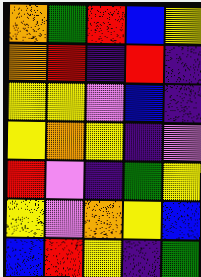[["orange", "green", "red", "blue", "yellow"], ["orange", "red", "indigo", "red", "indigo"], ["yellow", "yellow", "violet", "blue", "indigo"], ["yellow", "orange", "yellow", "indigo", "violet"], ["red", "violet", "indigo", "green", "yellow"], ["yellow", "violet", "orange", "yellow", "blue"], ["blue", "red", "yellow", "indigo", "green"]]